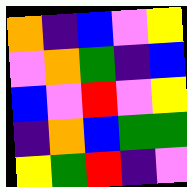[["orange", "indigo", "blue", "violet", "yellow"], ["violet", "orange", "green", "indigo", "blue"], ["blue", "violet", "red", "violet", "yellow"], ["indigo", "orange", "blue", "green", "green"], ["yellow", "green", "red", "indigo", "violet"]]